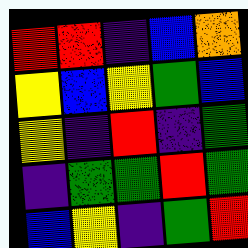[["red", "red", "indigo", "blue", "orange"], ["yellow", "blue", "yellow", "green", "blue"], ["yellow", "indigo", "red", "indigo", "green"], ["indigo", "green", "green", "red", "green"], ["blue", "yellow", "indigo", "green", "red"]]